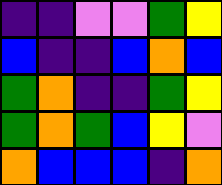[["indigo", "indigo", "violet", "violet", "green", "yellow"], ["blue", "indigo", "indigo", "blue", "orange", "blue"], ["green", "orange", "indigo", "indigo", "green", "yellow"], ["green", "orange", "green", "blue", "yellow", "violet"], ["orange", "blue", "blue", "blue", "indigo", "orange"]]